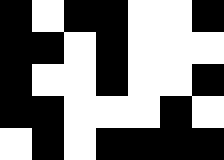[["black", "white", "black", "black", "white", "white", "black"], ["black", "black", "white", "black", "white", "white", "white"], ["black", "white", "white", "black", "white", "white", "black"], ["black", "black", "white", "white", "white", "black", "white"], ["white", "black", "white", "black", "black", "black", "black"]]